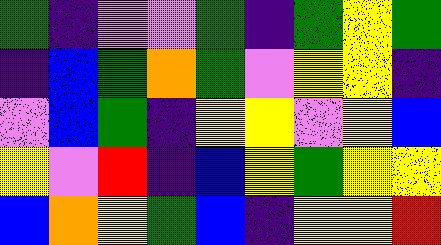[["green", "indigo", "violet", "violet", "green", "indigo", "green", "yellow", "green"], ["indigo", "blue", "green", "orange", "green", "violet", "yellow", "yellow", "indigo"], ["violet", "blue", "green", "indigo", "yellow", "yellow", "violet", "yellow", "blue"], ["yellow", "violet", "red", "indigo", "blue", "yellow", "green", "yellow", "yellow"], ["blue", "orange", "yellow", "green", "blue", "indigo", "yellow", "yellow", "red"]]